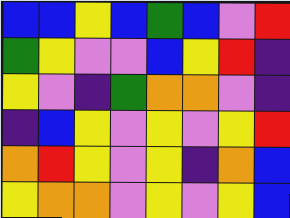[["blue", "blue", "yellow", "blue", "green", "blue", "violet", "red"], ["green", "yellow", "violet", "violet", "blue", "yellow", "red", "indigo"], ["yellow", "violet", "indigo", "green", "orange", "orange", "violet", "indigo"], ["indigo", "blue", "yellow", "violet", "yellow", "violet", "yellow", "red"], ["orange", "red", "yellow", "violet", "yellow", "indigo", "orange", "blue"], ["yellow", "orange", "orange", "violet", "yellow", "violet", "yellow", "blue"]]